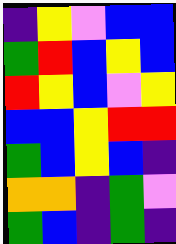[["indigo", "yellow", "violet", "blue", "blue"], ["green", "red", "blue", "yellow", "blue"], ["red", "yellow", "blue", "violet", "yellow"], ["blue", "blue", "yellow", "red", "red"], ["green", "blue", "yellow", "blue", "indigo"], ["orange", "orange", "indigo", "green", "violet"], ["green", "blue", "indigo", "green", "indigo"]]